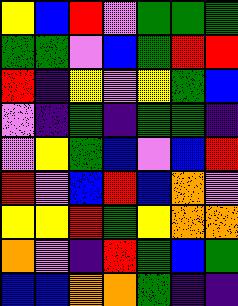[["yellow", "blue", "red", "violet", "green", "green", "green"], ["green", "green", "violet", "blue", "green", "red", "red"], ["red", "indigo", "yellow", "violet", "yellow", "green", "blue"], ["violet", "indigo", "green", "indigo", "green", "green", "indigo"], ["violet", "yellow", "green", "blue", "violet", "blue", "red"], ["red", "violet", "blue", "red", "blue", "orange", "violet"], ["yellow", "yellow", "red", "green", "yellow", "orange", "orange"], ["orange", "violet", "indigo", "red", "green", "blue", "green"], ["blue", "blue", "orange", "orange", "green", "indigo", "indigo"]]